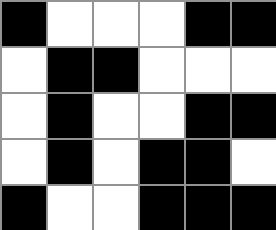[["black", "white", "white", "white", "black", "black"], ["white", "black", "black", "white", "white", "white"], ["white", "black", "white", "white", "black", "black"], ["white", "black", "white", "black", "black", "white"], ["black", "white", "white", "black", "black", "black"]]